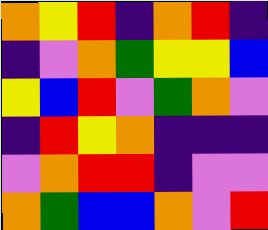[["orange", "yellow", "red", "indigo", "orange", "red", "indigo"], ["indigo", "violet", "orange", "green", "yellow", "yellow", "blue"], ["yellow", "blue", "red", "violet", "green", "orange", "violet"], ["indigo", "red", "yellow", "orange", "indigo", "indigo", "indigo"], ["violet", "orange", "red", "red", "indigo", "violet", "violet"], ["orange", "green", "blue", "blue", "orange", "violet", "red"]]